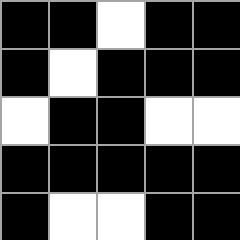[["black", "black", "white", "black", "black"], ["black", "white", "black", "black", "black"], ["white", "black", "black", "white", "white"], ["black", "black", "black", "black", "black"], ["black", "white", "white", "black", "black"]]